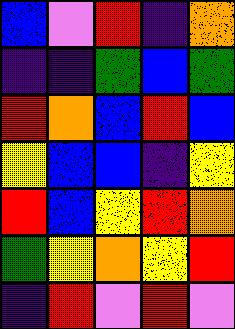[["blue", "violet", "red", "indigo", "orange"], ["indigo", "indigo", "green", "blue", "green"], ["red", "orange", "blue", "red", "blue"], ["yellow", "blue", "blue", "indigo", "yellow"], ["red", "blue", "yellow", "red", "orange"], ["green", "yellow", "orange", "yellow", "red"], ["indigo", "red", "violet", "red", "violet"]]